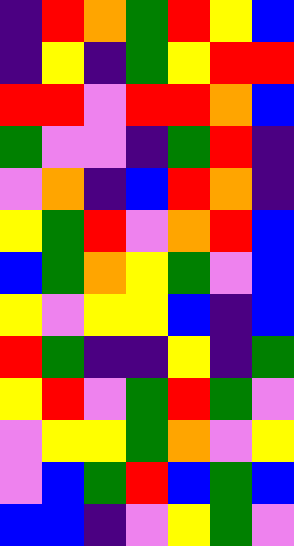[["indigo", "red", "orange", "green", "red", "yellow", "blue"], ["indigo", "yellow", "indigo", "green", "yellow", "red", "red"], ["red", "red", "violet", "red", "red", "orange", "blue"], ["green", "violet", "violet", "indigo", "green", "red", "indigo"], ["violet", "orange", "indigo", "blue", "red", "orange", "indigo"], ["yellow", "green", "red", "violet", "orange", "red", "blue"], ["blue", "green", "orange", "yellow", "green", "violet", "blue"], ["yellow", "violet", "yellow", "yellow", "blue", "indigo", "blue"], ["red", "green", "indigo", "indigo", "yellow", "indigo", "green"], ["yellow", "red", "violet", "green", "red", "green", "violet"], ["violet", "yellow", "yellow", "green", "orange", "violet", "yellow"], ["violet", "blue", "green", "red", "blue", "green", "blue"], ["blue", "blue", "indigo", "violet", "yellow", "green", "violet"]]